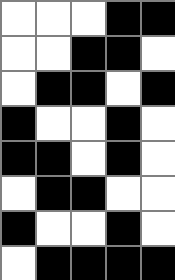[["white", "white", "white", "black", "black"], ["white", "white", "black", "black", "white"], ["white", "black", "black", "white", "black"], ["black", "white", "white", "black", "white"], ["black", "black", "white", "black", "white"], ["white", "black", "black", "white", "white"], ["black", "white", "white", "black", "white"], ["white", "black", "black", "black", "black"]]